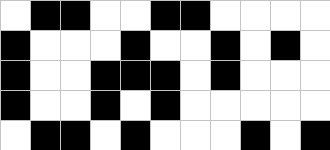[["white", "black", "black", "white", "white", "black", "black", "white", "white", "white", "white"], ["black", "white", "white", "white", "black", "white", "white", "black", "white", "black", "white"], ["black", "white", "white", "black", "black", "black", "white", "black", "white", "white", "white"], ["black", "white", "white", "black", "white", "black", "white", "white", "white", "white", "white"], ["white", "black", "black", "white", "black", "white", "white", "white", "black", "white", "black"]]